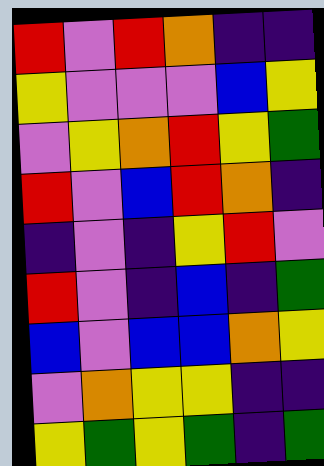[["red", "violet", "red", "orange", "indigo", "indigo"], ["yellow", "violet", "violet", "violet", "blue", "yellow"], ["violet", "yellow", "orange", "red", "yellow", "green"], ["red", "violet", "blue", "red", "orange", "indigo"], ["indigo", "violet", "indigo", "yellow", "red", "violet"], ["red", "violet", "indigo", "blue", "indigo", "green"], ["blue", "violet", "blue", "blue", "orange", "yellow"], ["violet", "orange", "yellow", "yellow", "indigo", "indigo"], ["yellow", "green", "yellow", "green", "indigo", "green"]]